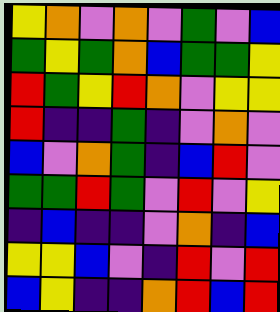[["yellow", "orange", "violet", "orange", "violet", "green", "violet", "blue"], ["green", "yellow", "green", "orange", "blue", "green", "green", "yellow"], ["red", "green", "yellow", "red", "orange", "violet", "yellow", "yellow"], ["red", "indigo", "indigo", "green", "indigo", "violet", "orange", "violet"], ["blue", "violet", "orange", "green", "indigo", "blue", "red", "violet"], ["green", "green", "red", "green", "violet", "red", "violet", "yellow"], ["indigo", "blue", "indigo", "indigo", "violet", "orange", "indigo", "blue"], ["yellow", "yellow", "blue", "violet", "indigo", "red", "violet", "red"], ["blue", "yellow", "indigo", "indigo", "orange", "red", "blue", "red"]]